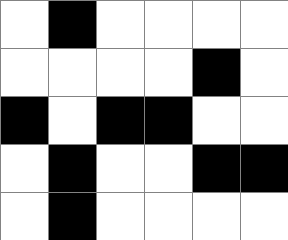[["white", "black", "white", "white", "white", "white"], ["white", "white", "white", "white", "black", "white"], ["black", "white", "black", "black", "white", "white"], ["white", "black", "white", "white", "black", "black"], ["white", "black", "white", "white", "white", "white"]]